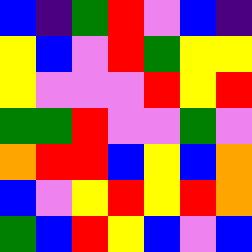[["blue", "indigo", "green", "red", "violet", "blue", "indigo"], ["yellow", "blue", "violet", "red", "green", "yellow", "yellow"], ["yellow", "violet", "violet", "violet", "red", "yellow", "red"], ["green", "green", "red", "violet", "violet", "green", "violet"], ["orange", "red", "red", "blue", "yellow", "blue", "orange"], ["blue", "violet", "yellow", "red", "yellow", "red", "orange"], ["green", "blue", "red", "yellow", "blue", "violet", "blue"]]